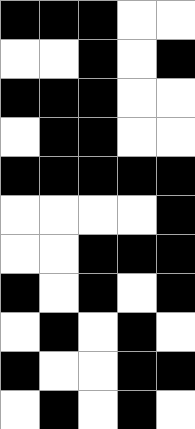[["black", "black", "black", "white", "white"], ["white", "white", "black", "white", "black"], ["black", "black", "black", "white", "white"], ["white", "black", "black", "white", "white"], ["black", "black", "black", "black", "black"], ["white", "white", "white", "white", "black"], ["white", "white", "black", "black", "black"], ["black", "white", "black", "white", "black"], ["white", "black", "white", "black", "white"], ["black", "white", "white", "black", "black"], ["white", "black", "white", "black", "white"]]